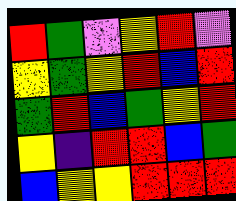[["red", "green", "violet", "yellow", "red", "violet"], ["yellow", "green", "yellow", "red", "blue", "red"], ["green", "red", "blue", "green", "yellow", "red"], ["yellow", "indigo", "red", "red", "blue", "green"], ["blue", "yellow", "yellow", "red", "red", "red"]]